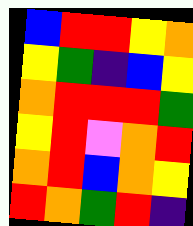[["blue", "red", "red", "yellow", "orange"], ["yellow", "green", "indigo", "blue", "yellow"], ["orange", "red", "red", "red", "green"], ["yellow", "red", "violet", "orange", "red"], ["orange", "red", "blue", "orange", "yellow"], ["red", "orange", "green", "red", "indigo"]]